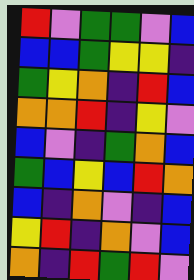[["red", "violet", "green", "green", "violet", "blue"], ["blue", "blue", "green", "yellow", "yellow", "indigo"], ["green", "yellow", "orange", "indigo", "red", "blue"], ["orange", "orange", "red", "indigo", "yellow", "violet"], ["blue", "violet", "indigo", "green", "orange", "blue"], ["green", "blue", "yellow", "blue", "red", "orange"], ["blue", "indigo", "orange", "violet", "indigo", "blue"], ["yellow", "red", "indigo", "orange", "violet", "blue"], ["orange", "indigo", "red", "green", "red", "violet"]]